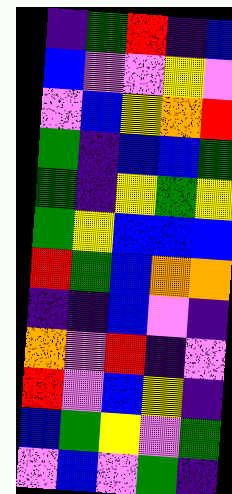[["indigo", "green", "red", "indigo", "blue"], ["blue", "violet", "violet", "yellow", "violet"], ["violet", "blue", "yellow", "orange", "red"], ["green", "indigo", "blue", "blue", "green"], ["green", "indigo", "yellow", "green", "yellow"], ["green", "yellow", "blue", "blue", "blue"], ["red", "green", "blue", "orange", "orange"], ["indigo", "indigo", "blue", "violet", "indigo"], ["orange", "violet", "red", "indigo", "violet"], ["red", "violet", "blue", "yellow", "indigo"], ["blue", "green", "yellow", "violet", "green"], ["violet", "blue", "violet", "green", "indigo"]]